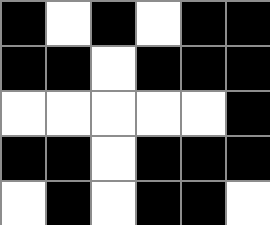[["black", "white", "black", "white", "black", "black"], ["black", "black", "white", "black", "black", "black"], ["white", "white", "white", "white", "white", "black"], ["black", "black", "white", "black", "black", "black"], ["white", "black", "white", "black", "black", "white"]]